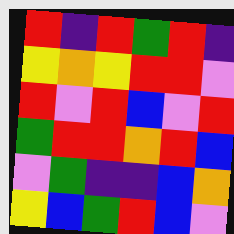[["red", "indigo", "red", "green", "red", "indigo"], ["yellow", "orange", "yellow", "red", "red", "violet"], ["red", "violet", "red", "blue", "violet", "red"], ["green", "red", "red", "orange", "red", "blue"], ["violet", "green", "indigo", "indigo", "blue", "orange"], ["yellow", "blue", "green", "red", "blue", "violet"]]